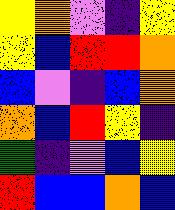[["yellow", "orange", "violet", "indigo", "yellow"], ["yellow", "blue", "red", "red", "orange"], ["blue", "violet", "indigo", "blue", "orange"], ["orange", "blue", "red", "yellow", "indigo"], ["green", "indigo", "violet", "blue", "yellow"], ["red", "blue", "blue", "orange", "blue"]]